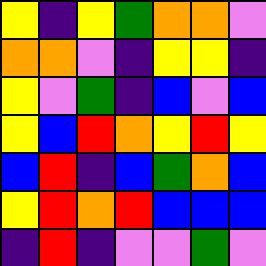[["yellow", "indigo", "yellow", "green", "orange", "orange", "violet"], ["orange", "orange", "violet", "indigo", "yellow", "yellow", "indigo"], ["yellow", "violet", "green", "indigo", "blue", "violet", "blue"], ["yellow", "blue", "red", "orange", "yellow", "red", "yellow"], ["blue", "red", "indigo", "blue", "green", "orange", "blue"], ["yellow", "red", "orange", "red", "blue", "blue", "blue"], ["indigo", "red", "indigo", "violet", "violet", "green", "violet"]]